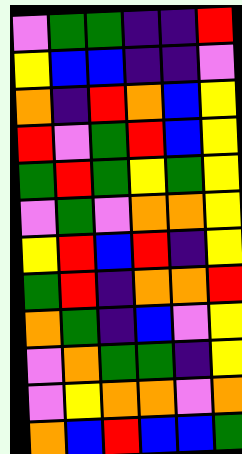[["violet", "green", "green", "indigo", "indigo", "red"], ["yellow", "blue", "blue", "indigo", "indigo", "violet"], ["orange", "indigo", "red", "orange", "blue", "yellow"], ["red", "violet", "green", "red", "blue", "yellow"], ["green", "red", "green", "yellow", "green", "yellow"], ["violet", "green", "violet", "orange", "orange", "yellow"], ["yellow", "red", "blue", "red", "indigo", "yellow"], ["green", "red", "indigo", "orange", "orange", "red"], ["orange", "green", "indigo", "blue", "violet", "yellow"], ["violet", "orange", "green", "green", "indigo", "yellow"], ["violet", "yellow", "orange", "orange", "violet", "orange"], ["orange", "blue", "red", "blue", "blue", "green"]]